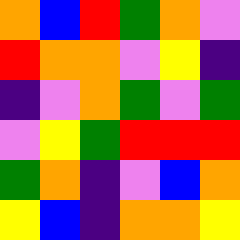[["orange", "blue", "red", "green", "orange", "violet"], ["red", "orange", "orange", "violet", "yellow", "indigo"], ["indigo", "violet", "orange", "green", "violet", "green"], ["violet", "yellow", "green", "red", "red", "red"], ["green", "orange", "indigo", "violet", "blue", "orange"], ["yellow", "blue", "indigo", "orange", "orange", "yellow"]]